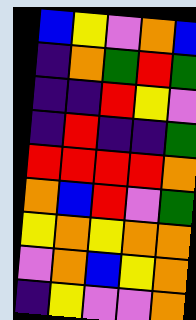[["blue", "yellow", "violet", "orange", "blue"], ["indigo", "orange", "green", "red", "green"], ["indigo", "indigo", "red", "yellow", "violet"], ["indigo", "red", "indigo", "indigo", "green"], ["red", "red", "red", "red", "orange"], ["orange", "blue", "red", "violet", "green"], ["yellow", "orange", "yellow", "orange", "orange"], ["violet", "orange", "blue", "yellow", "orange"], ["indigo", "yellow", "violet", "violet", "orange"]]